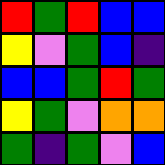[["red", "green", "red", "blue", "blue"], ["yellow", "violet", "green", "blue", "indigo"], ["blue", "blue", "green", "red", "green"], ["yellow", "green", "violet", "orange", "orange"], ["green", "indigo", "green", "violet", "blue"]]